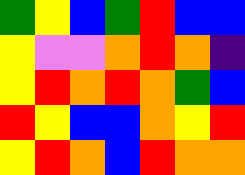[["green", "yellow", "blue", "green", "red", "blue", "blue"], ["yellow", "violet", "violet", "orange", "red", "orange", "indigo"], ["yellow", "red", "orange", "red", "orange", "green", "blue"], ["red", "yellow", "blue", "blue", "orange", "yellow", "red"], ["yellow", "red", "orange", "blue", "red", "orange", "orange"]]